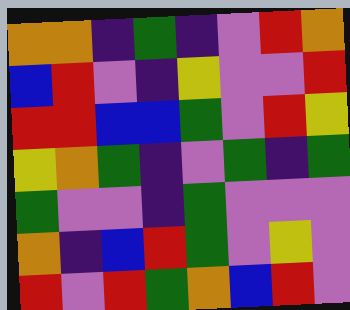[["orange", "orange", "indigo", "green", "indigo", "violet", "red", "orange"], ["blue", "red", "violet", "indigo", "yellow", "violet", "violet", "red"], ["red", "red", "blue", "blue", "green", "violet", "red", "yellow"], ["yellow", "orange", "green", "indigo", "violet", "green", "indigo", "green"], ["green", "violet", "violet", "indigo", "green", "violet", "violet", "violet"], ["orange", "indigo", "blue", "red", "green", "violet", "yellow", "violet"], ["red", "violet", "red", "green", "orange", "blue", "red", "violet"]]